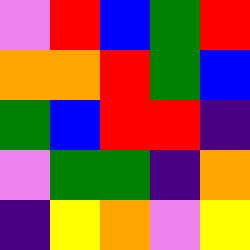[["violet", "red", "blue", "green", "red"], ["orange", "orange", "red", "green", "blue"], ["green", "blue", "red", "red", "indigo"], ["violet", "green", "green", "indigo", "orange"], ["indigo", "yellow", "orange", "violet", "yellow"]]